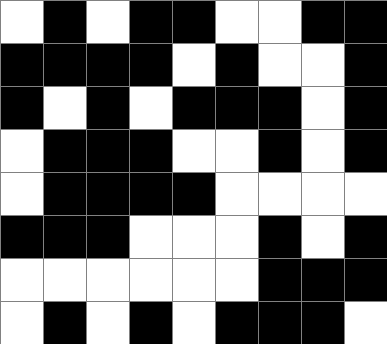[["white", "black", "white", "black", "black", "white", "white", "black", "black"], ["black", "black", "black", "black", "white", "black", "white", "white", "black"], ["black", "white", "black", "white", "black", "black", "black", "white", "black"], ["white", "black", "black", "black", "white", "white", "black", "white", "black"], ["white", "black", "black", "black", "black", "white", "white", "white", "white"], ["black", "black", "black", "white", "white", "white", "black", "white", "black"], ["white", "white", "white", "white", "white", "white", "black", "black", "black"], ["white", "black", "white", "black", "white", "black", "black", "black", "white"]]